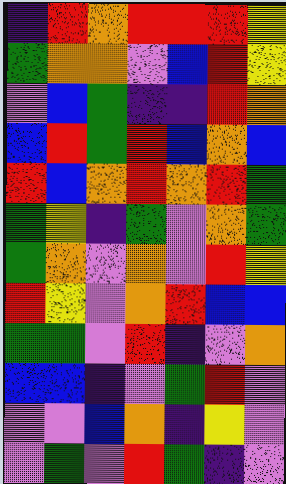[["indigo", "red", "orange", "red", "red", "red", "yellow"], ["green", "orange", "orange", "violet", "blue", "red", "yellow"], ["violet", "blue", "green", "indigo", "indigo", "red", "orange"], ["blue", "red", "green", "red", "blue", "orange", "blue"], ["red", "blue", "orange", "red", "orange", "red", "green"], ["green", "yellow", "indigo", "green", "violet", "orange", "green"], ["green", "orange", "violet", "orange", "violet", "red", "yellow"], ["red", "yellow", "violet", "orange", "red", "blue", "blue"], ["green", "green", "violet", "red", "indigo", "violet", "orange"], ["blue", "blue", "indigo", "violet", "green", "red", "violet"], ["violet", "violet", "blue", "orange", "indigo", "yellow", "violet"], ["violet", "green", "violet", "red", "green", "indigo", "violet"]]